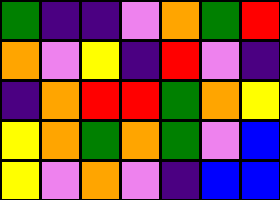[["green", "indigo", "indigo", "violet", "orange", "green", "red"], ["orange", "violet", "yellow", "indigo", "red", "violet", "indigo"], ["indigo", "orange", "red", "red", "green", "orange", "yellow"], ["yellow", "orange", "green", "orange", "green", "violet", "blue"], ["yellow", "violet", "orange", "violet", "indigo", "blue", "blue"]]